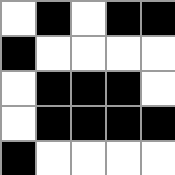[["white", "black", "white", "black", "black"], ["black", "white", "white", "white", "white"], ["white", "black", "black", "black", "white"], ["white", "black", "black", "black", "black"], ["black", "white", "white", "white", "white"]]